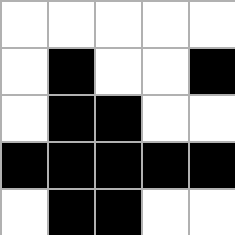[["white", "white", "white", "white", "white"], ["white", "black", "white", "white", "black"], ["white", "black", "black", "white", "white"], ["black", "black", "black", "black", "black"], ["white", "black", "black", "white", "white"]]